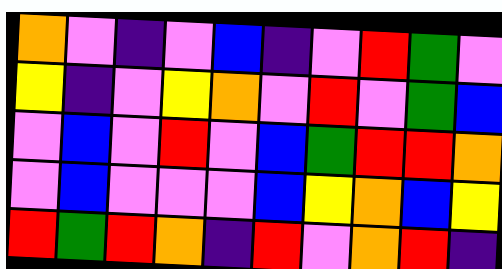[["orange", "violet", "indigo", "violet", "blue", "indigo", "violet", "red", "green", "violet"], ["yellow", "indigo", "violet", "yellow", "orange", "violet", "red", "violet", "green", "blue"], ["violet", "blue", "violet", "red", "violet", "blue", "green", "red", "red", "orange"], ["violet", "blue", "violet", "violet", "violet", "blue", "yellow", "orange", "blue", "yellow"], ["red", "green", "red", "orange", "indigo", "red", "violet", "orange", "red", "indigo"]]